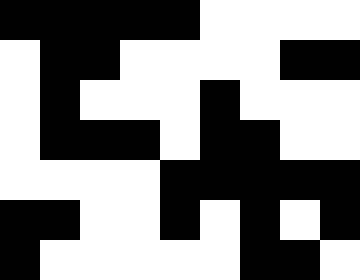[["black", "black", "black", "black", "black", "white", "white", "white", "white"], ["white", "black", "black", "white", "white", "white", "white", "black", "black"], ["white", "black", "white", "white", "white", "black", "white", "white", "white"], ["white", "black", "black", "black", "white", "black", "black", "white", "white"], ["white", "white", "white", "white", "black", "black", "black", "black", "black"], ["black", "black", "white", "white", "black", "white", "black", "white", "black"], ["black", "white", "white", "white", "white", "white", "black", "black", "white"]]